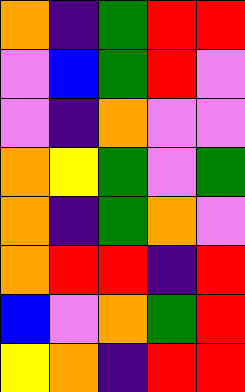[["orange", "indigo", "green", "red", "red"], ["violet", "blue", "green", "red", "violet"], ["violet", "indigo", "orange", "violet", "violet"], ["orange", "yellow", "green", "violet", "green"], ["orange", "indigo", "green", "orange", "violet"], ["orange", "red", "red", "indigo", "red"], ["blue", "violet", "orange", "green", "red"], ["yellow", "orange", "indigo", "red", "red"]]